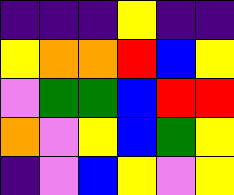[["indigo", "indigo", "indigo", "yellow", "indigo", "indigo"], ["yellow", "orange", "orange", "red", "blue", "yellow"], ["violet", "green", "green", "blue", "red", "red"], ["orange", "violet", "yellow", "blue", "green", "yellow"], ["indigo", "violet", "blue", "yellow", "violet", "yellow"]]